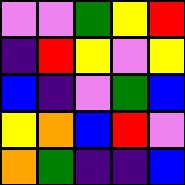[["violet", "violet", "green", "yellow", "red"], ["indigo", "red", "yellow", "violet", "yellow"], ["blue", "indigo", "violet", "green", "blue"], ["yellow", "orange", "blue", "red", "violet"], ["orange", "green", "indigo", "indigo", "blue"]]